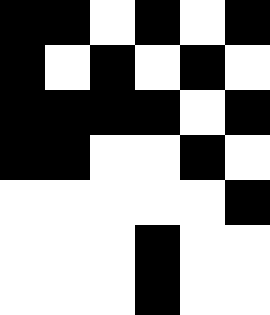[["black", "black", "white", "black", "white", "black"], ["black", "white", "black", "white", "black", "white"], ["black", "black", "black", "black", "white", "black"], ["black", "black", "white", "white", "black", "white"], ["white", "white", "white", "white", "white", "black"], ["white", "white", "white", "black", "white", "white"], ["white", "white", "white", "black", "white", "white"]]